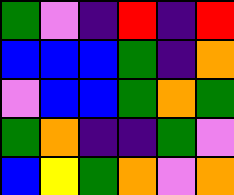[["green", "violet", "indigo", "red", "indigo", "red"], ["blue", "blue", "blue", "green", "indigo", "orange"], ["violet", "blue", "blue", "green", "orange", "green"], ["green", "orange", "indigo", "indigo", "green", "violet"], ["blue", "yellow", "green", "orange", "violet", "orange"]]